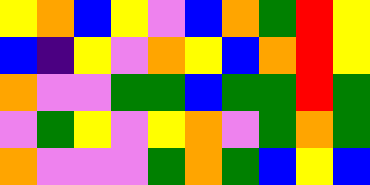[["yellow", "orange", "blue", "yellow", "violet", "blue", "orange", "green", "red", "yellow"], ["blue", "indigo", "yellow", "violet", "orange", "yellow", "blue", "orange", "red", "yellow"], ["orange", "violet", "violet", "green", "green", "blue", "green", "green", "red", "green"], ["violet", "green", "yellow", "violet", "yellow", "orange", "violet", "green", "orange", "green"], ["orange", "violet", "violet", "violet", "green", "orange", "green", "blue", "yellow", "blue"]]